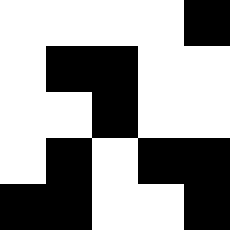[["white", "white", "white", "white", "black"], ["white", "black", "black", "white", "white"], ["white", "white", "black", "white", "white"], ["white", "black", "white", "black", "black"], ["black", "black", "white", "white", "black"]]